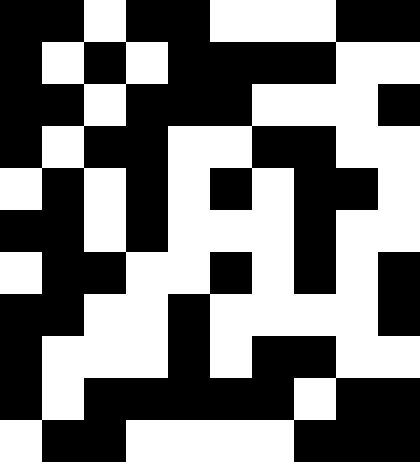[["black", "black", "white", "black", "black", "white", "white", "white", "black", "black"], ["black", "white", "black", "white", "black", "black", "black", "black", "white", "white"], ["black", "black", "white", "black", "black", "black", "white", "white", "white", "black"], ["black", "white", "black", "black", "white", "white", "black", "black", "white", "white"], ["white", "black", "white", "black", "white", "black", "white", "black", "black", "white"], ["black", "black", "white", "black", "white", "white", "white", "black", "white", "white"], ["white", "black", "black", "white", "white", "black", "white", "black", "white", "black"], ["black", "black", "white", "white", "black", "white", "white", "white", "white", "black"], ["black", "white", "white", "white", "black", "white", "black", "black", "white", "white"], ["black", "white", "black", "black", "black", "black", "black", "white", "black", "black"], ["white", "black", "black", "white", "white", "white", "white", "black", "black", "black"]]